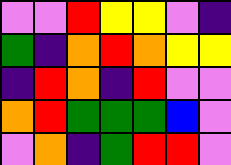[["violet", "violet", "red", "yellow", "yellow", "violet", "indigo"], ["green", "indigo", "orange", "red", "orange", "yellow", "yellow"], ["indigo", "red", "orange", "indigo", "red", "violet", "violet"], ["orange", "red", "green", "green", "green", "blue", "violet"], ["violet", "orange", "indigo", "green", "red", "red", "violet"]]